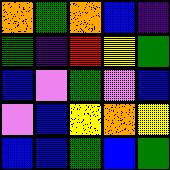[["orange", "green", "orange", "blue", "indigo"], ["green", "indigo", "red", "yellow", "green"], ["blue", "violet", "green", "violet", "blue"], ["violet", "blue", "yellow", "orange", "yellow"], ["blue", "blue", "green", "blue", "green"]]